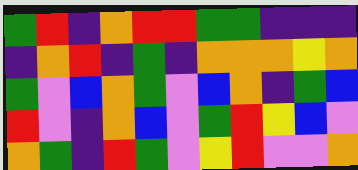[["green", "red", "indigo", "orange", "red", "red", "green", "green", "indigo", "indigo", "indigo"], ["indigo", "orange", "red", "indigo", "green", "indigo", "orange", "orange", "orange", "yellow", "orange"], ["green", "violet", "blue", "orange", "green", "violet", "blue", "orange", "indigo", "green", "blue"], ["red", "violet", "indigo", "orange", "blue", "violet", "green", "red", "yellow", "blue", "violet"], ["orange", "green", "indigo", "red", "green", "violet", "yellow", "red", "violet", "violet", "orange"]]